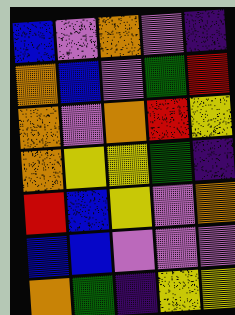[["blue", "violet", "orange", "violet", "indigo"], ["orange", "blue", "violet", "green", "red"], ["orange", "violet", "orange", "red", "yellow"], ["orange", "yellow", "yellow", "green", "indigo"], ["red", "blue", "yellow", "violet", "orange"], ["blue", "blue", "violet", "violet", "violet"], ["orange", "green", "indigo", "yellow", "yellow"]]